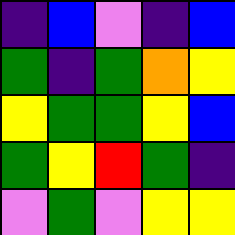[["indigo", "blue", "violet", "indigo", "blue"], ["green", "indigo", "green", "orange", "yellow"], ["yellow", "green", "green", "yellow", "blue"], ["green", "yellow", "red", "green", "indigo"], ["violet", "green", "violet", "yellow", "yellow"]]